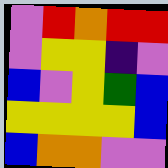[["violet", "red", "orange", "red", "red"], ["violet", "yellow", "yellow", "indigo", "violet"], ["blue", "violet", "yellow", "green", "blue"], ["yellow", "yellow", "yellow", "yellow", "blue"], ["blue", "orange", "orange", "violet", "violet"]]